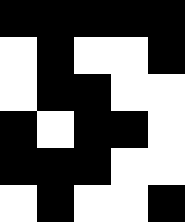[["black", "black", "black", "black", "black"], ["white", "black", "white", "white", "black"], ["white", "black", "black", "white", "white"], ["black", "white", "black", "black", "white"], ["black", "black", "black", "white", "white"], ["white", "black", "white", "white", "black"]]